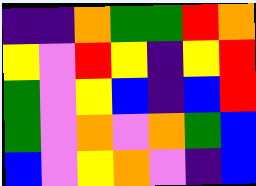[["indigo", "indigo", "orange", "green", "green", "red", "orange"], ["yellow", "violet", "red", "yellow", "indigo", "yellow", "red"], ["green", "violet", "yellow", "blue", "indigo", "blue", "red"], ["green", "violet", "orange", "violet", "orange", "green", "blue"], ["blue", "violet", "yellow", "orange", "violet", "indigo", "blue"]]